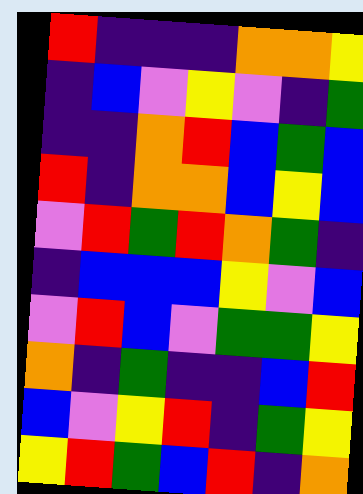[["red", "indigo", "indigo", "indigo", "orange", "orange", "yellow"], ["indigo", "blue", "violet", "yellow", "violet", "indigo", "green"], ["indigo", "indigo", "orange", "red", "blue", "green", "blue"], ["red", "indigo", "orange", "orange", "blue", "yellow", "blue"], ["violet", "red", "green", "red", "orange", "green", "indigo"], ["indigo", "blue", "blue", "blue", "yellow", "violet", "blue"], ["violet", "red", "blue", "violet", "green", "green", "yellow"], ["orange", "indigo", "green", "indigo", "indigo", "blue", "red"], ["blue", "violet", "yellow", "red", "indigo", "green", "yellow"], ["yellow", "red", "green", "blue", "red", "indigo", "orange"]]